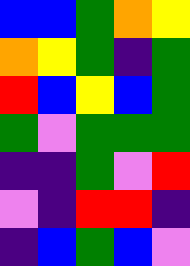[["blue", "blue", "green", "orange", "yellow"], ["orange", "yellow", "green", "indigo", "green"], ["red", "blue", "yellow", "blue", "green"], ["green", "violet", "green", "green", "green"], ["indigo", "indigo", "green", "violet", "red"], ["violet", "indigo", "red", "red", "indigo"], ["indigo", "blue", "green", "blue", "violet"]]